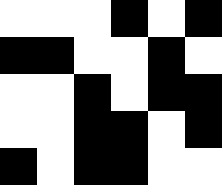[["white", "white", "white", "black", "white", "black"], ["black", "black", "white", "white", "black", "white"], ["white", "white", "black", "white", "black", "black"], ["white", "white", "black", "black", "white", "black"], ["black", "white", "black", "black", "white", "white"]]